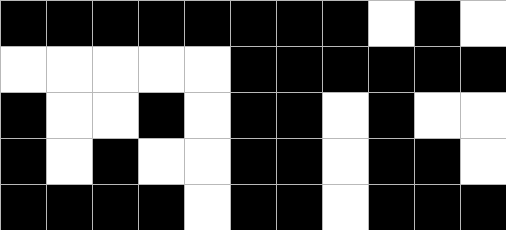[["black", "black", "black", "black", "black", "black", "black", "black", "white", "black", "white"], ["white", "white", "white", "white", "white", "black", "black", "black", "black", "black", "black"], ["black", "white", "white", "black", "white", "black", "black", "white", "black", "white", "white"], ["black", "white", "black", "white", "white", "black", "black", "white", "black", "black", "white"], ["black", "black", "black", "black", "white", "black", "black", "white", "black", "black", "black"]]